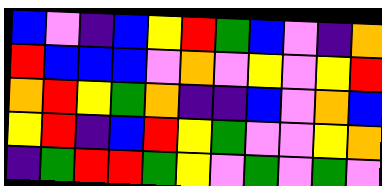[["blue", "violet", "indigo", "blue", "yellow", "red", "green", "blue", "violet", "indigo", "orange"], ["red", "blue", "blue", "blue", "violet", "orange", "violet", "yellow", "violet", "yellow", "red"], ["orange", "red", "yellow", "green", "orange", "indigo", "indigo", "blue", "violet", "orange", "blue"], ["yellow", "red", "indigo", "blue", "red", "yellow", "green", "violet", "violet", "yellow", "orange"], ["indigo", "green", "red", "red", "green", "yellow", "violet", "green", "violet", "green", "violet"]]